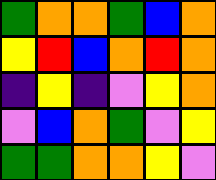[["green", "orange", "orange", "green", "blue", "orange"], ["yellow", "red", "blue", "orange", "red", "orange"], ["indigo", "yellow", "indigo", "violet", "yellow", "orange"], ["violet", "blue", "orange", "green", "violet", "yellow"], ["green", "green", "orange", "orange", "yellow", "violet"]]